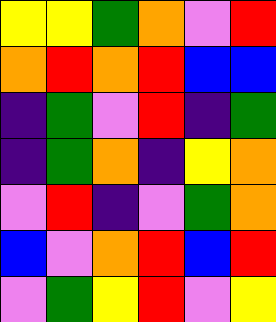[["yellow", "yellow", "green", "orange", "violet", "red"], ["orange", "red", "orange", "red", "blue", "blue"], ["indigo", "green", "violet", "red", "indigo", "green"], ["indigo", "green", "orange", "indigo", "yellow", "orange"], ["violet", "red", "indigo", "violet", "green", "orange"], ["blue", "violet", "orange", "red", "blue", "red"], ["violet", "green", "yellow", "red", "violet", "yellow"]]